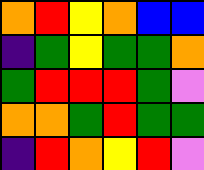[["orange", "red", "yellow", "orange", "blue", "blue"], ["indigo", "green", "yellow", "green", "green", "orange"], ["green", "red", "red", "red", "green", "violet"], ["orange", "orange", "green", "red", "green", "green"], ["indigo", "red", "orange", "yellow", "red", "violet"]]